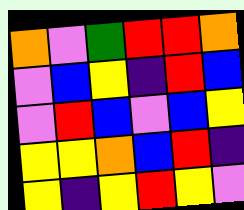[["orange", "violet", "green", "red", "red", "orange"], ["violet", "blue", "yellow", "indigo", "red", "blue"], ["violet", "red", "blue", "violet", "blue", "yellow"], ["yellow", "yellow", "orange", "blue", "red", "indigo"], ["yellow", "indigo", "yellow", "red", "yellow", "violet"]]